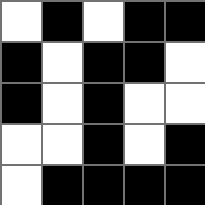[["white", "black", "white", "black", "black"], ["black", "white", "black", "black", "white"], ["black", "white", "black", "white", "white"], ["white", "white", "black", "white", "black"], ["white", "black", "black", "black", "black"]]